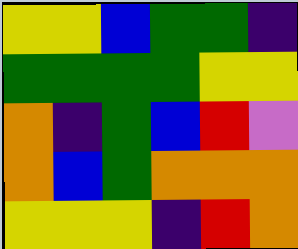[["yellow", "yellow", "blue", "green", "green", "indigo"], ["green", "green", "green", "green", "yellow", "yellow"], ["orange", "indigo", "green", "blue", "red", "violet"], ["orange", "blue", "green", "orange", "orange", "orange"], ["yellow", "yellow", "yellow", "indigo", "red", "orange"]]